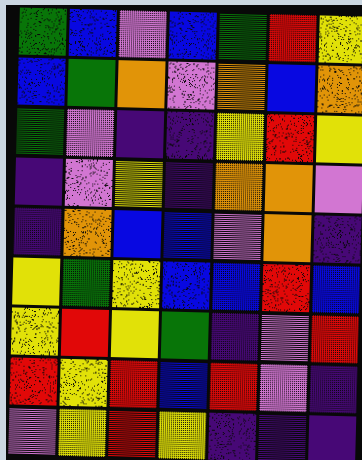[["green", "blue", "violet", "blue", "green", "red", "yellow"], ["blue", "green", "orange", "violet", "orange", "blue", "orange"], ["green", "violet", "indigo", "indigo", "yellow", "red", "yellow"], ["indigo", "violet", "yellow", "indigo", "orange", "orange", "violet"], ["indigo", "orange", "blue", "blue", "violet", "orange", "indigo"], ["yellow", "green", "yellow", "blue", "blue", "red", "blue"], ["yellow", "red", "yellow", "green", "indigo", "violet", "red"], ["red", "yellow", "red", "blue", "red", "violet", "indigo"], ["violet", "yellow", "red", "yellow", "indigo", "indigo", "indigo"]]